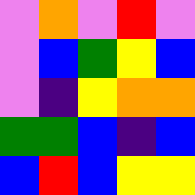[["violet", "orange", "violet", "red", "violet"], ["violet", "blue", "green", "yellow", "blue"], ["violet", "indigo", "yellow", "orange", "orange"], ["green", "green", "blue", "indigo", "blue"], ["blue", "red", "blue", "yellow", "yellow"]]